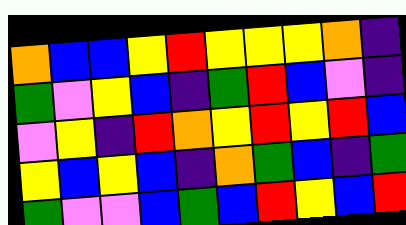[["orange", "blue", "blue", "yellow", "red", "yellow", "yellow", "yellow", "orange", "indigo"], ["green", "violet", "yellow", "blue", "indigo", "green", "red", "blue", "violet", "indigo"], ["violet", "yellow", "indigo", "red", "orange", "yellow", "red", "yellow", "red", "blue"], ["yellow", "blue", "yellow", "blue", "indigo", "orange", "green", "blue", "indigo", "green"], ["green", "violet", "violet", "blue", "green", "blue", "red", "yellow", "blue", "red"]]